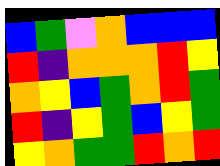[["blue", "green", "violet", "orange", "blue", "blue", "blue"], ["red", "indigo", "orange", "orange", "orange", "red", "yellow"], ["orange", "yellow", "blue", "green", "orange", "red", "green"], ["red", "indigo", "yellow", "green", "blue", "yellow", "green"], ["yellow", "orange", "green", "green", "red", "orange", "red"]]